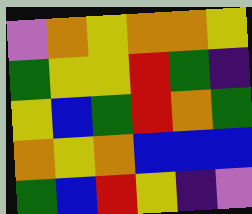[["violet", "orange", "yellow", "orange", "orange", "yellow"], ["green", "yellow", "yellow", "red", "green", "indigo"], ["yellow", "blue", "green", "red", "orange", "green"], ["orange", "yellow", "orange", "blue", "blue", "blue"], ["green", "blue", "red", "yellow", "indigo", "violet"]]